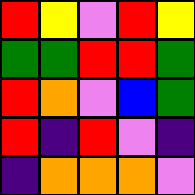[["red", "yellow", "violet", "red", "yellow"], ["green", "green", "red", "red", "green"], ["red", "orange", "violet", "blue", "green"], ["red", "indigo", "red", "violet", "indigo"], ["indigo", "orange", "orange", "orange", "violet"]]